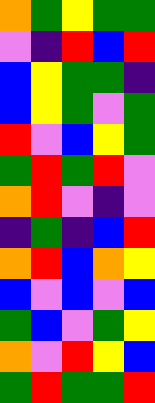[["orange", "green", "yellow", "green", "green"], ["violet", "indigo", "red", "blue", "red"], ["blue", "yellow", "green", "green", "indigo"], ["blue", "yellow", "green", "violet", "green"], ["red", "violet", "blue", "yellow", "green"], ["green", "red", "green", "red", "violet"], ["orange", "red", "violet", "indigo", "violet"], ["indigo", "green", "indigo", "blue", "red"], ["orange", "red", "blue", "orange", "yellow"], ["blue", "violet", "blue", "violet", "blue"], ["green", "blue", "violet", "green", "yellow"], ["orange", "violet", "red", "yellow", "blue"], ["green", "red", "green", "green", "red"]]